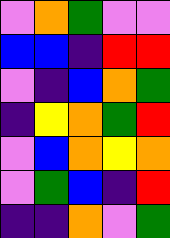[["violet", "orange", "green", "violet", "violet"], ["blue", "blue", "indigo", "red", "red"], ["violet", "indigo", "blue", "orange", "green"], ["indigo", "yellow", "orange", "green", "red"], ["violet", "blue", "orange", "yellow", "orange"], ["violet", "green", "blue", "indigo", "red"], ["indigo", "indigo", "orange", "violet", "green"]]